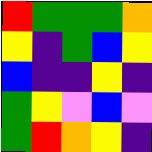[["red", "green", "green", "green", "orange"], ["yellow", "indigo", "green", "blue", "yellow"], ["blue", "indigo", "indigo", "yellow", "indigo"], ["green", "yellow", "violet", "blue", "violet"], ["green", "red", "orange", "yellow", "indigo"]]